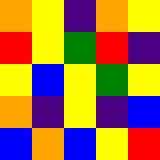[["orange", "yellow", "indigo", "orange", "yellow"], ["red", "yellow", "green", "red", "indigo"], ["yellow", "blue", "yellow", "green", "yellow"], ["orange", "indigo", "yellow", "indigo", "blue"], ["blue", "orange", "blue", "yellow", "red"]]